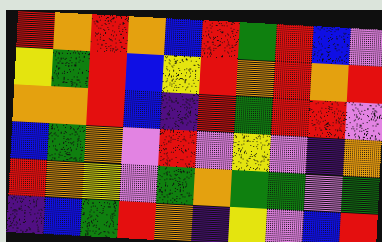[["red", "orange", "red", "orange", "blue", "red", "green", "red", "blue", "violet"], ["yellow", "green", "red", "blue", "yellow", "red", "orange", "red", "orange", "red"], ["orange", "orange", "red", "blue", "indigo", "red", "green", "red", "red", "violet"], ["blue", "green", "orange", "violet", "red", "violet", "yellow", "violet", "indigo", "orange"], ["red", "orange", "yellow", "violet", "green", "orange", "green", "green", "violet", "green"], ["indigo", "blue", "green", "red", "orange", "indigo", "yellow", "violet", "blue", "red"]]